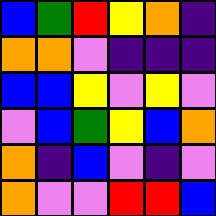[["blue", "green", "red", "yellow", "orange", "indigo"], ["orange", "orange", "violet", "indigo", "indigo", "indigo"], ["blue", "blue", "yellow", "violet", "yellow", "violet"], ["violet", "blue", "green", "yellow", "blue", "orange"], ["orange", "indigo", "blue", "violet", "indigo", "violet"], ["orange", "violet", "violet", "red", "red", "blue"]]